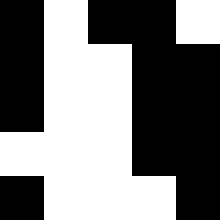[["black", "white", "black", "black", "white"], ["black", "white", "white", "black", "black"], ["black", "white", "white", "black", "black"], ["white", "white", "white", "black", "black"], ["black", "white", "white", "white", "black"]]